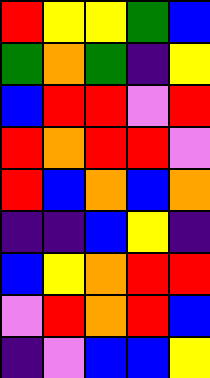[["red", "yellow", "yellow", "green", "blue"], ["green", "orange", "green", "indigo", "yellow"], ["blue", "red", "red", "violet", "red"], ["red", "orange", "red", "red", "violet"], ["red", "blue", "orange", "blue", "orange"], ["indigo", "indigo", "blue", "yellow", "indigo"], ["blue", "yellow", "orange", "red", "red"], ["violet", "red", "orange", "red", "blue"], ["indigo", "violet", "blue", "blue", "yellow"]]